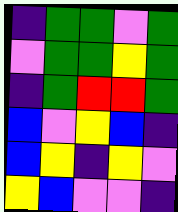[["indigo", "green", "green", "violet", "green"], ["violet", "green", "green", "yellow", "green"], ["indigo", "green", "red", "red", "green"], ["blue", "violet", "yellow", "blue", "indigo"], ["blue", "yellow", "indigo", "yellow", "violet"], ["yellow", "blue", "violet", "violet", "indigo"]]